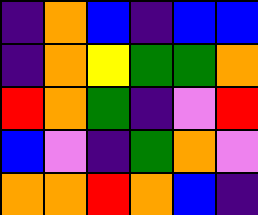[["indigo", "orange", "blue", "indigo", "blue", "blue"], ["indigo", "orange", "yellow", "green", "green", "orange"], ["red", "orange", "green", "indigo", "violet", "red"], ["blue", "violet", "indigo", "green", "orange", "violet"], ["orange", "orange", "red", "orange", "blue", "indigo"]]